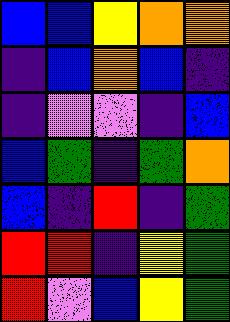[["blue", "blue", "yellow", "orange", "orange"], ["indigo", "blue", "orange", "blue", "indigo"], ["indigo", "violet", "violet", "indigo", "blue"], ["blue", "green", "indigo", "green", "orange"], ["blue", "indigo", "red", "indigo", "green"], ["red", "red", "indigo", "yellow", "green"], ["red", "violet", "blue", "yellow", "green"]]